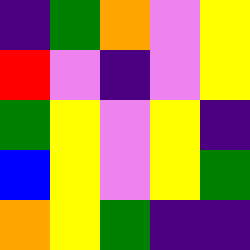[["indigo", "green", "orange", "violet", "yellow"], ["red", "violet", "indigo", "violet", "yellow"], ["green", "yellow", "violet", "yellow", "indigo"], ["blue", "yellow", "violet", "yellow", "green"], ["orange", "yellow", "green", "indigo", "indigo"]]